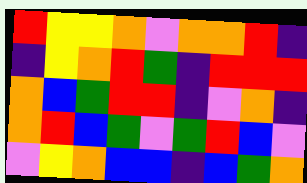[["red", "yellow", "yellow", "orange", "violet", "orange", "orange", "red", "indigo"], ["indigo", "yellow", "orange", "red", "green", "indigo", "red", "red", "red"], ["orange", "blue", "green", "red", "red", "indigo", "violet", "orange", "indigo"], ["orange", "red", "blue", "green", "violet", "green", "red", "blue", "violet"], ["violet", "yellow", "orange", "blue", "blue", "indigo", "blue", "green", "orange"]]